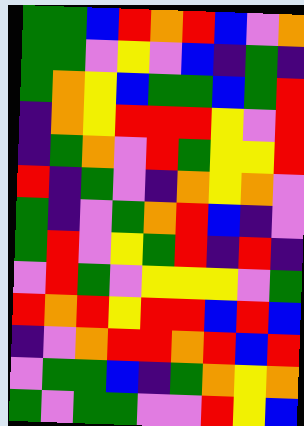[["green", "green", "blue", "red", "orange", "red", "blue", "violet", "orange"], ["green", "green", "violet", "yellow", "violet", "blue", "indigo", "green", "indigo"], ["green", "orange", "yellow", "blue", "green", "green", "blue", "green", "red"], ["indigo", "orange", "yellow", "red", "red", "red", "yellow", "violet", "red"], ["indigo", "green", "orange", "violet", "red", "green", "yellow", "yellow", "red"], ["red", "indigo", "green", "violet", "indigo", "orange", "yellow", "orange", "violet"], ["green", "indigo", "violet", "green", "orange", "red", "blue", "indigo", "violet"], ["green", "red", "violet", "yellow", "green", "red", "indigo", "red", "indigo"], ["violet", "red", "green", "violet", "yellow", "yellow", "yellow", "violet", "green"], ["red", "orange", "red", "yellow", "red", "red", "blue", "red", "blue"], ["indigo", "violet", "orange", "red", "red", "orange", "red", "blue", "red"], ["violet", "green", "green", "blue", "indigo", "green", "orange", "yellow", "orange"], ["green", "violet", "green", "green", "violet", "violet", "red", "yellow", "blue"]]